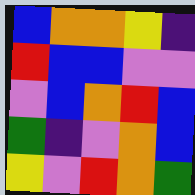[["blue", "orange", "orange", "yellow", "indigo"], ["red", "blue", "blue", "violet", "violet"], ["violet", "blue", "orange", "red", "blue"], ["green", "indigo", "violet", "orange", "blue"], ["yellow", "violet", "red", "orange", "green"]]